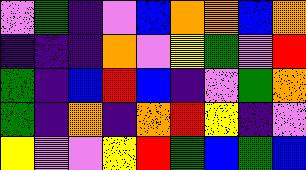[["violet", "green", "indigo", "violet", "blue", "orange", "orange", "blue", "orange"], ["indigo", "indigo", "indigo", "orange", "violet", "yellow", "green", "violet", "red"], ["green", "indigo", "blue", "red", "blue", "indigo", "violet", "green", "orange"], ["green", "indigo", "orange", "indigo", "orange", "red", "yellow", "indigo", "violet"], ["yellow", "violet", "violet", "yellow", "red", "green", "blue", "green", "blue"]]